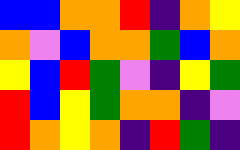[["blue", "blue", "orange", "orange", "red", "indigo", "orange", "yellow"], ["orange", "violet", "blue", "orange", "orange", "green", "blue", "orange"], ["yellow", "blue", "red", "green", "violet", "indigo", "yellow", "green"], ["red", "blue", "yellow", "green", "orange", "orange", "indigo", "violet"], ["red", "orange", "yellow", "orange", "indigo", "red", "green", "indigo"]]